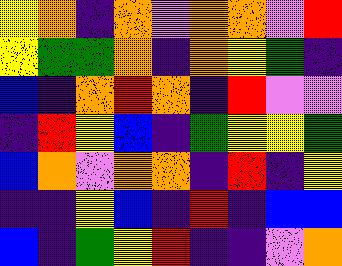[["yellow", "orange", "indigo", "orange", "violet", "orange", "orange", "violet", "red"], ["yellow", "green", "green", "orange", "indigo", "orange", "yellow", "green", "indigo"], ["blue", "indigo", "orange", "red", "orange", "indigo", "red", "violet", "violet"], ["indigo", "red", "yellow", "blue", "indigo", "green", "yellow", "yellow", "green"], ["blue", "orange", "violet", "orange", "orange", "indigo", "red", "indigo", "yellow"], ["indigo", "indigo", "yellow", "blue", "indigo", "red", "indigo", "blue", "blue"], ["blue", "indigo", "green", "yellow", "red", "indigo", "indigo", "violet", "orange"]]